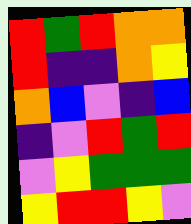[["red", "green", "red", "orange", "orange"], ["red", "indigo", "indigo", "orange", "yellow"], ["orange", "blue", "violet", "indigo", "blue"], ["indigo", "violet", "red", "green", "red"], ["violet", "yellow", "green", "green", "green"], ["yellow", "red", "red", "yellow", "violet"]]